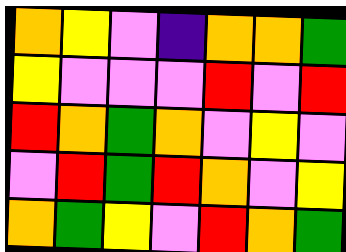[["orange", "yellow", "violet", "indigo", "orange", "orange", "green"], ["yellow", "violet", "violet", "violet", "red", "violet", "red"], ["red", "orange", "green", "orange", "violet", "yellow", "violet"], ["violet", "red", "green", "red", "orange", "violet", "yellow"], ["orange", "green", "yellow", "violet", "red", "orange", "green"]]